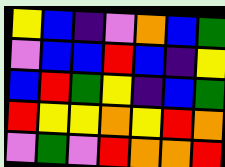[["yellow", "blue", "indigo", "violet", "orange", "blue", "green"], ["violet", "blue", "blue", "red", "blue", "indigo", "yellow"], ["blue", "red", "green", "yellow", "indigo", "blue", "green"], ["red", "yellow", "yellow", "orange", "yellow", "red", "orange"], ["violet", "green", "violet", "red", "orange", "orange", "red"]]